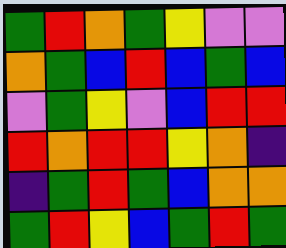[["green", "red", "orange", "green", "yellow", "violet", "violet"], ["orange", "green", "blue", "red", "blue", "green", "blue"], ["violet", "green", "yellow", "violet", "blue", "red", "red"], ["red", "orange", "red", "red", "yellow", "orange", "indigo"], ["indigo", "green", "red", "green", "blue", "orange", "orange"], ["green", "red", "yellow", "blue", "green", "red", "green"]]